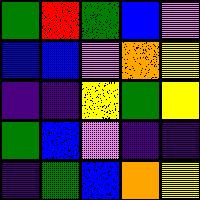[["green", "red", "green", "blue", "violet"], ["blue", "blue", "violet", "orange", "yellow"], ["indigo", "indigo", "yellow", "green", "yellow"], ["green", "blue", "violet", "indigo", "indigo"], ["indigo", "green", "blue", "orange", "yellow"]]